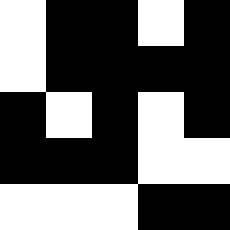[["white", "black", "black", "white", "black"], ["white", "black", "black", "black", "black"], ["black", "white", "black", "white", "black"], ["black", "black", "black", "white", "white"], ["white", "white", "white", "black", "black"]]